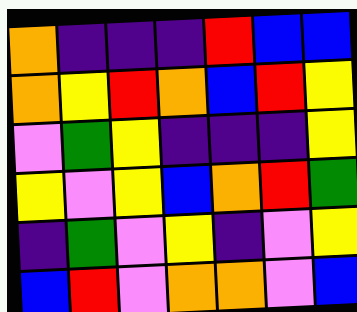[["orange", "indigo", "indigo", "indigo", "red", "blue", "blue"], ["orange", "yellow", "red", "orange", "blue", "red", "yellow"], ["violet", "green", "yellow", "indigo", "indigo", "indigo", "yellow"], ["yellow", "violet", "yellow", "blue", "orange", "red", "green"], ["indigo", "green", "violet", "yellow", "indigo", "violet", "yellow"], ["blue", "red", "violet", "orange", "orange", "violet", "blue"]]